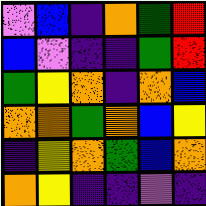[["violet", "blue", "indigo", "orange", "green", "red"], ["blue", "violet", "indigo", "indigo", "green", "red"], ["green", "yellow", "orange", "indigo", "orange", "blue"], ["orange", "orange", "green", "orange", "blue", "yellow"], ["indigo", "yellow", "orange", "green", "blue", "orange"], ["orange", "yellow", "indigo", "indigo", "violet", "indigo"]]